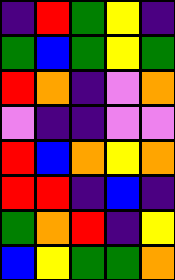[["indigo", "red", "green", "yellow", "indigo"], ["green", "blue", "green", "yellow", "green"], ["red", "orange", "indigo", "violet", "orange"], ["violet", "indigo", "indigo", "violet", "violet"], ["red", "blue", "orange", "yellow", "orange"], ["red", "red", "indigo", "blue", "indigo"], ["green", "orange", "red", "indigo", "yellow"], ["blue", "yellow", "green", "green", "orange"]]